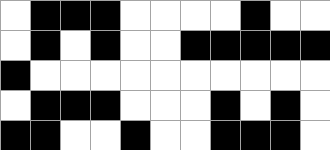[["white", "black", "black", "black", "white", "white", "white", "white", "black", "white", "white"], ["white", "black", "white", "black", "white", "white", "black", "black", "black", "black", "black"], ["black", "white", "white", "white", "white", "white", "white", "white", "white", "white", "white"], ["white", "black", "black", "black", "white", "white", "white", "black", "white", "black", "white"], ["black", "black", "white", "white", "black", "white", "white", "black", "black", "black", "white"]]